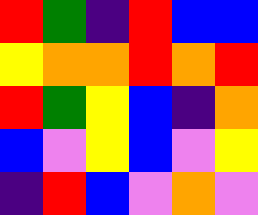[["red", "green", "indigo", "red", "blue", "blue"], ["yellow", "orange", "orange", "red", "orange", "red"], ["red", "green", "yellow", "blue", "indigo", "orange"], ["blue", "violet", "yellow", "blue", "violet", "yellow"], ["indigo", "red", "blue", "violet", "orange", "violet"]]